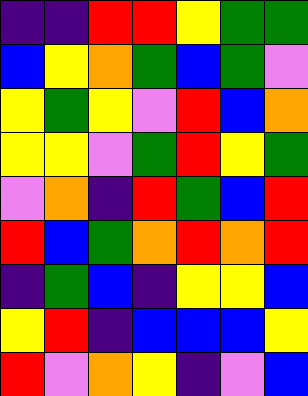[["indigo", "indigo", "red", "red", "yellow", "green", "green"], ["blue", "yellow", "orange", "green", "blue", "green", "violet"], ["yellow", "green", "yellow", "violet", "red", "blue", "orange"], ["yellow", "yellow", "violet", "green", "red", "yellow", "green"], ["violet", "orange", "indigo", "red", "green", "blue", "red"], ["red", "blue", "green", "orange", "red", "orange", "red"], ["indigo", "green", "blue", "indigo", "yellow", "yellow", "blue"], ["yellow", "red", "indigo", "blue", "blue", "blue", "yellow"], ["red", "violet", "orange", "yellow", "indigo", "violet", "blue"]]